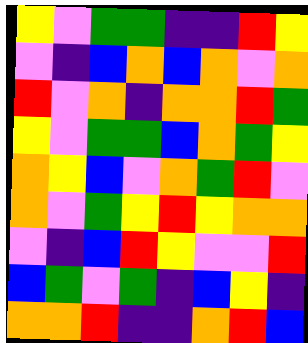[["yellow", "violet", "green", "green", "indigo", "indigo", "red", "yellow"], ["violet", "indigo", "blue", "orange", "blue", "orange", "violet", "orange"], ["red", "violet", "orange", "indigo", "orange", "orange", "red", "green"], ["yellow", "violet", "green", "green", "blue", "orange", "green", "yellow"], ["orange", "yellow", "blue", "violet", "orange", "green", "red", "violet"], ["orange", "violet", "green", "yellow", "red", "yellow", "orange", "orange"], ["violet", "indigo", "blue", "red", "yellow", "violet", "violet", "red"], ["blue", "green", "violet", "green", "indigo", "blue", "yellow", "indigo"], ["orange", "orange", "red", "indigo", "indigo", "orange", "red", "blue"]]